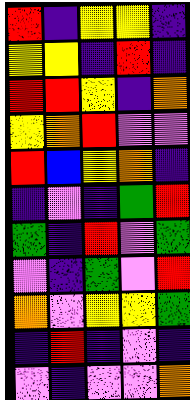[["red", "indigo", "yellow", "yellow", "indigo"], ["yellow", "yellow", "indigo", "red", "indigo"], ["red", "red", "yellow", "indigo", "orange"], ["yellow", "orange", "red", "violet", "violet"], ["red", "blue", "yellow", "orange", "indigo"], ["indigo", "violet", "indigo", "green", "red"], ["green", "indigo", "red", "violet", "green"], ["violet", "indigo", "green", "violet", "red"], ["orange", "violet", "yellow", "yellow", "green"], ["indigo", "red", "indigo", "violet", "indigo"], ["violet", "indigo", "violet", "violet", "orange"]]